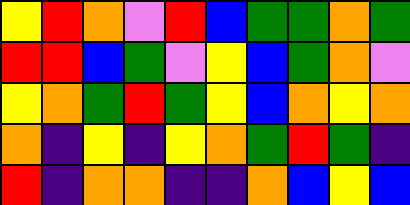[["yellow", "red", "orange", "violet", "red", "blue", "green", "green", "orange", "green"], ["red", "red", "blue", "green", "violet", "yellow", "blue", "green", "orange", "violet"], ["yellow", "orange", "green", "red", "green", "yellow", "blue", "orange", "yellow", "orange"], ["orange", "indigo", "yellow", "indigo", "yellow", "orange", "green", "red", "green", "indigo"], ["red", "indigo", "orange", "orange", "indigo", "indigo", "orange", "blue", "yellow", "blue"]]